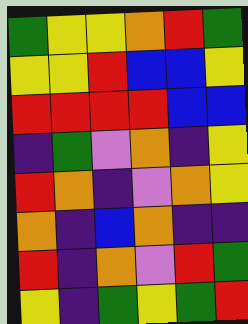[["green", "yellow", "yellow", "orange", "red", "green"], ["yellow", "yellow", "red", "blue", "blue", "yellow"], ["red", "red", "red", "red", "blue", "blue"], ["indigo", "green", "violet", "orange", "indigo", "yellow"], ["red", "orange", "indigo", "violet", "orange", "yellow"], ["orange", "indigo", "blue", "orange", "indigo", "indigo"], ["red", "indigo", "orange", "violet", "red", "green"], ["yellow", "indigo", "green", "yellow", "green", "red"]]